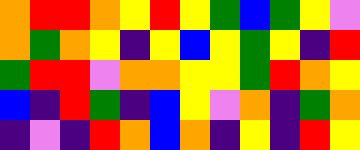[["orange", "red", "red", "orange", "yellow", "red", "yellow", "green", "blue", "green", "yellow", "violet"], ["orange", "green", "orange", "yellow", "indigo", "yellow", "blue", "yellow", "green", "yellow", "indigo", "red"], ["green", "red", "red", "violet", "orange", "orange", "yellow", "yellow", "green", "red", "orange", "yellow"], ["blue", "indigo", "red", "green", "indigo", "blue", "yellow", "violet", "orange", "indigo", "green", "orange"], ["indigo", "violet", "indigo", "red", "orange", "blue", "orange", "indigo", "yellow", "indigo", "red", "yellow"]]